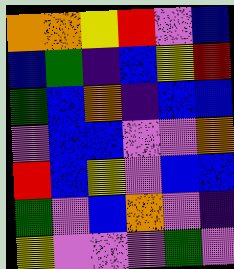[["orange", "orange", "yellow", "red", "violet", "blue"], ["blue", "green", "indigo", "blue", "yellow", "red"], ["green", "blue", "orange", "indigo", "blue", "blue"], ["violet", "blue", "blue", "violet", "violet", "orange"], ["red", "blue", "yellow", "violet", "blue", "blue"], ["green", "violet", "blue", "orange", "violet", "indigo"], ["yellow", "violet", "violet", "violet", "green", "violet"]]